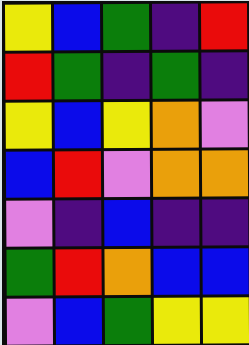[["yellow", "blue", "green", "indigo", "red"], ["red", "green", "indigo", "green", "indigo"], ["yellow", "blue", "yellow", "orange", "violet"], ["blue", "red", "violet", "orange", "orange"], ["violet", "indigo", "blue", "indigo", "indigo"], ["green", "red", "orange", "blue", "blue"], ["violet", "blue", "green", "yellow", "yellow"]]